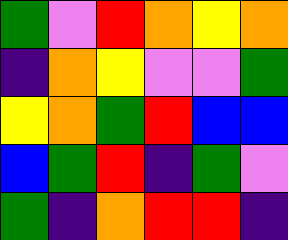[["green", "violet", "red", "orange", "yellow", "orange"], ["indigo", "orange", "yellow", "violet", "violet", "green"], ["yellow", "orange", "green", "red", "blue", "blue"], ["blue", "green", "red", "indigo", "green", "violet"], ["green", "indigo", "orange", "red", "red", "indigo"]]